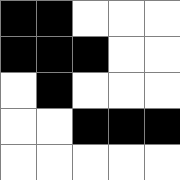[["black", "black", "white", "white", "white"], ["black", "black", "black", "white", "white"], ["white", "black", "white", "white", "white"], ["white", "white", "black", "black", "black"], ["white", "white", "white", "white", "white"]]